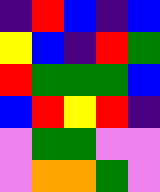[["indigo", "red", "blue", "indigo", "blue"], ["yellow", "blue", "indigo", "red", "green"], ["red", "green", "green", "green", "blue"], ["blue", "red", "yellow", "red", "indigo"], ["violet", "green", "green", "violet", "violet"], ["violet", "orange", "orange", "green", "violet"]]